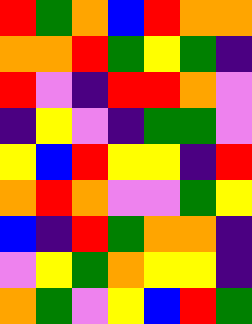[["red", "green", "orange", "blue", "red", "orange", "orange"], ["orange", "orange", "red", "green", "yellow", "green", "indigo"], ["red", "violet", "indigo", "red", "red", "orange", "violet"], ["indigo", "yellow", "violet", "indigo", "green", "green", "violet"], ["yellow", "blue", "red", "yellow", "yellow", "indigo", "red"], ["orange", "red", "orange", "violet", "violet", "green", "yellow"], ["blue", "indigo", "red", "green", "orange", "orange", "indigo"], ["violet", "yellow", "green", "orange", "yellow", "yellow", "indigo"], ["orange", "green", "violet", "yellow", "blue", "red", "green"]]